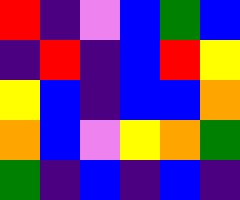[["red", "indigo", "violet", "blue", "green", "blue"], ["indigo", "red", "indigo", "blue", "red", "yellow"], ["yellow", "blue", "indigo", "blue", "blue", "orange"], ["orange", "blue", "violet", "yellow", "orange", "green"], ["green", "indigo", "blue", "indigo", "blue", "indigo"]]